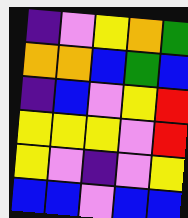[["indigo", "violet", "yellow", "orange", "green"], ["orange", "orange", "blue", "green", "blue"], ["indigo", "blue", "violet", "yellow", "red"], ["yellow", "yellow", "yellow", "violet", "red"], ["yellow", "violet", "indigo", "violet", "yellow"], ["blue", "blue", "violet", "blue", "blue"]]